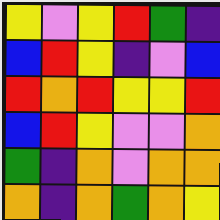[["yellow", "violet", "yellow", "red", "green", "indigo"], ["blue", "red", "yellow", "indigo", "violet", "blue"], ["red", "orange", "red", "yellow", "yellow", "red"], ["blue", "red", "yellow", "violet", "violet", "orange"], ["green", "indigo", "orange", "violet", "orange", "orange"], ["orange", "indigo", "orange", "green", "orange", "yellow"]]